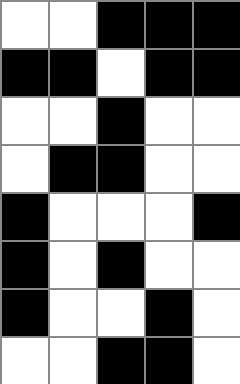[["white", "white", "black", "black", "black"], ["black", "black", "white", "black", "black"], ["white", "white", "black", "white", "white"], ["white", "black", "black", "white", "white"], ["black", "white", "white", "white", "black"], ["black", "white", "black", "white", "white"], ["black", "white", "white", "black", "white"], ["white", "white", "black", "black", "white"]]